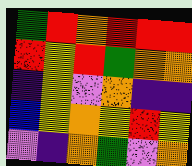[["green", "red", "orange", "red", "red", "red"], ["red", "yellow", "red", "green", "orange", "orange"], ["indigo", "yellow", "violet", "orange", "indigo", "indigo"], ["blue", "yellow", "orange", "yellow", "red", "yellow"], ["violet", "indigo", "orange", "green", "violet", "orange"]]